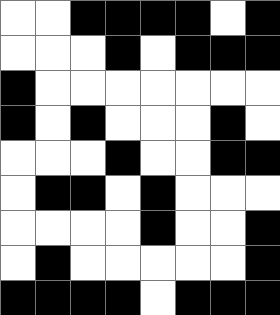[["white", "white", "black", "black", "black", "black", "white", "black"], ["white", "white", "white", "black", "white", "black", "black", "black"], ["black", "white", "white", "white", "white", "white", "white", "white"], ["black", "white", "black", "white", "white", "white", "black", "white"], ["white", "white", "white", "black", "white", "white", "black", "black"], ["white", "black", "black", "white", "black", "white", "white", "white"], ["white", "white", "white", "white", "black", "white", "white", "black"], ["white", "black", "white", "white", "white", "white", "white", "black"], ["black", "black", "black", "black", "white", "black", "black", "black"]]